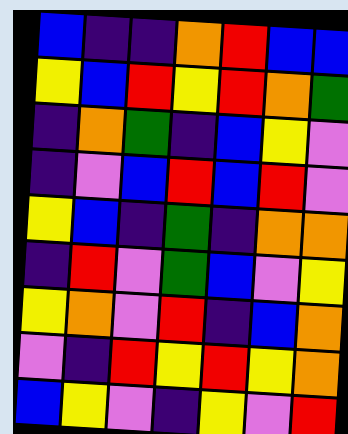[["blue", "indigo", "indigo", "orange", "red", "blue", "blue"], ["yellow", "blue", "red", "yellow", "red", "orange", "green"], ["indigo", "orange", "green", "indigo", "blue", "yellow", "violet"], ["indigo", "violet", "blue", "red", "blue", "red", "violet"], ["yellow", "blue", "indigo", "green", "indigo", "orange", "orange"], ["indigo", "red", "violet", "green", "blue", "violet", "yellow"], ["yellow", "orange", "violet", "red", "indigo", "blue", "orange"], ["violet", "indigo", "red", "yellow", "red", "yellow", "orange"], ["blue", "yellow", "violet", "indigo", "yellow", "violet", "red"]]